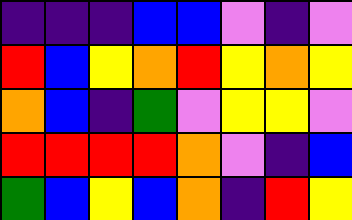[["indigo", "indigo", "indigo", "blue", "blue", "violet", "indigo", "violet"], ["red", "blue", "yellow", "orange", "red", "yellow", "orange", "yellow"], ["orange", "blue", "indigo", "green", "violet", "yellow", "yellow", "violet"], ["red", "red", "red", "red", "orange", "violet", "indigo", "blue"], ["green", "blue", "yellow", "blue", "orange", "indigo", "red", "yellow"]]